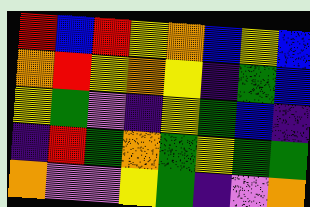[["red", "blue", "red", "yellow", "orange", "blue", "yellow", "blue"], ["orange", "red", "yellow", "orange", "yellow", "indigo", "green", "blue"], ["yellow", "green", "violet", "indigo", "yellow", "green", "blue", "indigo"], ["indigo", "red", "green", "orange", "green", "yellow", "green", "green"], ["orange", "violet", "violet", "yellow", "green", "indigo", "violet", "orange"]]